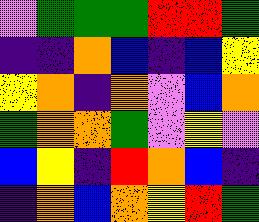[["violet", "green", "green", "green", "red", "red", "green"], ["indigo", "indigo", "orange", "blue", "indigo", "blue", "yellow"], ["yellow", "orange", "indigo", "orange", "violet", "blue", "orange"], ["green", "orange", "orange", "green", "violet", "yellow", "violet"], ["blue", "yellow", "indigo", "red", "orange", "blue", "indigo"], ["indigo", "orange", "blue", "orange", "yellow", "red", "green"]]